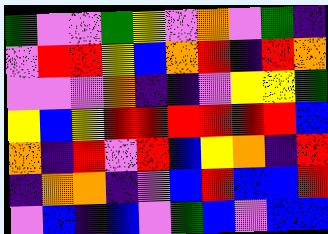[["green", "violet", "violet", "green", "yellow", "violet", "orange", "violet", "green", "indigo"], ["violet", "red", "red", "yellow", "blue", "orange", "red", "indigo", "red", "orange"], ["violet", "violet", "violet", "orange", "indigo", "indigo", "violet", "yellow", "yellow", "green"], ["yellow", "blue", "yellow", "red", "red", "red", "red", "red", "red", "blue"], ["orange", "indigo", "red", "violet", "red", "blue", "yellow", "orange", "indigo", "red"], ["indigo", "orange", "orange", "indigo", "violet", "blue", "red", "blue", "blue", "red"], ["violet", "blue", "indigo", "blue", "violet", "green", "blue", "violet", "blue", "blue"]]